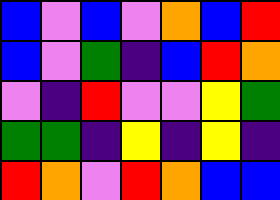[["blue", "violet", "blue", "violet", "orange", "blue", "red"], ["blue", "violet", "green", "indigo", "blue", "red", "orange"], ["violet", "indigo", "red", "violet", "violet", "yellow", "green"], ["green", "green", "indigo", "yellow", "indigo", "yellow", "indigo"], ["red", "orange", "violet", "red", "orange", "blue", "blue"]]